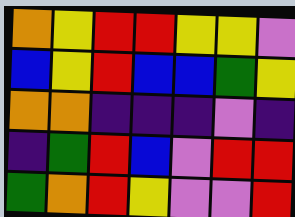[["orange", "yellow", "red", "red", "yellow", "yellow", "violet"], ["blue", "yellow", "red", "blue", "blue", "green", "yellow"], ["orange", "orange", "indigo", "indigo", "indigo", "violet", "indigo"], ["indigo", "green", "red", "blue", "violet", "red", "red"], ["green", "orange", "red", "yellow", "violet", "violet", "red"]]